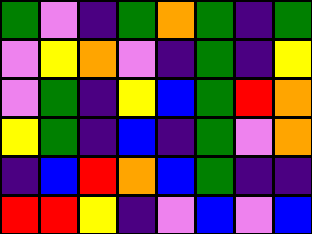[["green", "violet", "indigo", "green", "orange", "green", "indigo", "green"], ["violet", "yellow", "orange", "violet", "indigo", "green", "indigo", "yellow"], ["violet", "green", "indigo", "yellow", "blue", "green", "red", "orange"], ["yellow", "green", "indigo", "blue", "indigo", "green", "violet", "orange"], ["indigo", "blue", "red", "orange", "blue", "green", "indigo", "indigo"], ["red", "red", "yellow", "indigo", "violet", "blue", "violet", "blue"]]